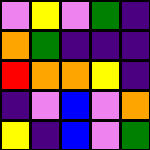[["violet", "yellow", "violet", "green", "indigo"], ["orange", "green", "indigo", "indigo", "indigo"], ["red", "orange", "orange", "yellow", "indigo"], ["indigo", "violet", "blue", "violet", "orange"], ["yellow", "indigo", "blue", "violet", "green"]]